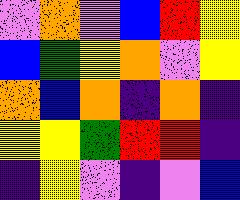[["violet", "orange", "violet", "blue", "red", "yellow"], ["blue", "green", "yellow", "orange", "violet", "yellow"], ["orange", "blue", "orange", "indigo", "orange", "indigo"], ["yellow", "yellow", "green", "red", "red", "indigo"], ["indigo", "yellow", "violet", "indigo", "violet", "blue"]]